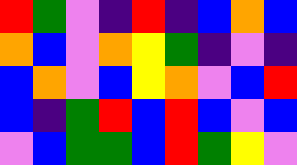[["red", "green", "violet", "indigo", "red", "indigo", "blue", "orange", "blue"], ["orange", "blue", "violet", "orange", "yellow", "green", "indigo", "violet", "indigo"], ["blue", "orange", "violet", "blue", "yellow", "orange", "violet", "blue", "red"], ["blue", "indigo", "green", "red", "blue", "red", "blue", "violet", "blue"], ["violet", "blue", "green", "green", "blue", "red", "green", "yellow", "violet"]]